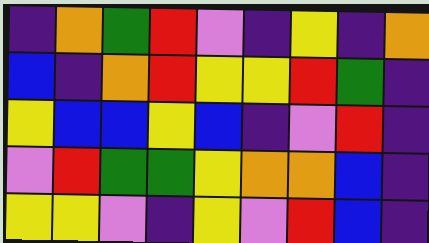[["indigo", "orange", "green", "red", "violet", "indigo", "yellow", "indigo", "orange"], ["blue", "indigo", "orange", "red", "yellow", "yellow", "red", "green", "indigo"], ["yellow", "blue", "blue", "yellow", "blue", "indigo", "violet", "red", "indigo"], ["violet", "red", "green", "green", "yellow", "orange", "orange", "blue", "indigo"], ["yellow", "yellow", "violet", "indigo", "yellow", "violet", "red", "blue", "indigo"]]